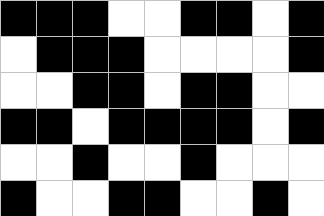[["black", "black", "black", "white", "white", "black", "black", "white", "black"], ["white", "black", "black", "black", "white", "white", "white", "white", "black"], ["white", "white", "black", "black", "white", "black", "black", "white", "white"], ["black", "black", "white", "black", "black", "black", "black", "white", "black"], ["white", "white", "black", "white", "white", "black", "white", "white", "white"], ["black", "white", "white", "black", "black", "white", "white", "black", "white"]]